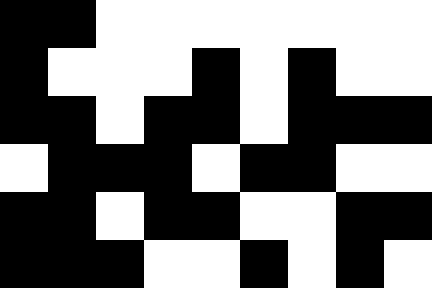[["black", "black", "white", "white", "white", "white", "white", "white", "white"], ["black", "white", "white", "white", "black", "white", "black", "white", "white"], ["black", "black", "white", "black", "black", "white", "black", "black", "black"], ["white", "black", "black", "black", "white", "black", "black", "white", "white"], ["black", "black", "white", "black", "black", "white", "white", "black", "black"], ["black", "black", "black", "white", "white", "black", "white", "black", "white"]]